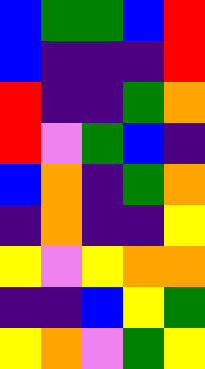[["blue", "green", "green", "blue", "red"], ["blue", "indigo", "indigo", "indigo", "red"], ["red", "indigo", "indigo", "green", "orange"], ["red", "violet", "green", "blue", "indigo"], ["blue", "orange", "indigo", "green", "orange"], ["indigo", "orange", "indigo", "indigo", "yellow"], ["yellow", "violet", "yellow", "orange", "orange"], ["indigo", "indigo", "blue", "yellow", "green"], ["yellow", "orange", "violet", "green", "yellow"]]